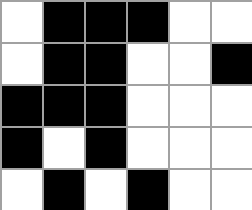[["white", "black", "black", "black", "white", "white"], ["white", "black", "black", "white", "white", "black"], ["black", "black", "black", "white", "white", "white"], ["black", "white", "black", "white", "white", "white"], ["white", "black", "white", "black", "white", "white"]]